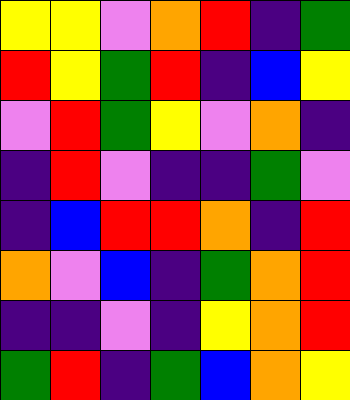[["yellow", "yellow", "violet", "orange", "red", "indigo", "green"], ["red", "yellow", "green", "red", "indigo", "blue", "yellow"], ["violet", "red", "green", "yellow", "violet", "orange", "indigo"], ["indigo", "red", "violet", "indigo", "indigo", "green", "violet"], ["indigo", "blue", "red", "red", "orange", "indigo", "red"], ["orange", "violet", "blue", "indigo", "green", "orange", "red"], ["indigo", "indigo", "violet", "indigo", "yellow", "orange", "red"], ["green", "red", "indigo", "green", "blue", "orange", "yellow"]]